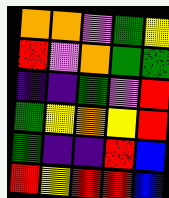[["orange", "orange", "violet", "green", "yellow"], ["red", "violet", "orange", "green", "green"], ["indigo", "indigo", "green", "violet", "red"], ["green", "yellow", "orange", "yellow", "red"], ["green", "indigo", "indigo", "red", "blue"], ["red", "yellow", "red", "red", "blue"]]